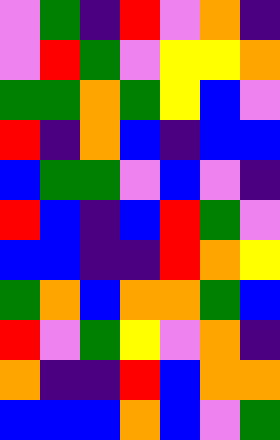[["violet", "green", "indigo", "red", "violet", "orange", "indigo"], ["violet", "red", "green", "violet", "yellow", "yellow", "orange"], ["green", "green", "orange", "green", "yellow", "blue", "violet"], ["red", "indigo", "orange", "blue", "indigo", "blue", "blue"], ["blue", "green", "green", "violet", "blue", "violet", "indigo"], ["red", "blue", "indigo", "blue", "red", "green", "violet"], ["blue", "blue", "indigo", "indigo", "red", "orange", "yellow"], ["green", "orange", "blue", "orange", "orange", "green", "blue"], ["red", "violet", "green", "yellow", "violet", "orange", "indigo"], ["orange", "indigo", "indigo", "red", "blue", "orange", "orange"], ["blue", "blue", "blue", "orange", "blue", "violet", "green"]]